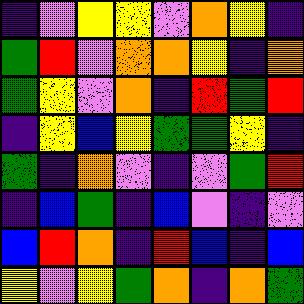[["indigo", "violet", "yellow", "yellow", "violet", "orange", "yellow", "indigo"], ["green", "red", "violet", "orange", "orange", "yellow", "indigo", "orange"], ["green", "yellow", "violet", "orange", "indigo", "red", "green", "red"], ["indigo", "yellow", "blue", "yellow", "green", "green", "yellow", "indigo"], ["green", "indigo", "orange", "violet", "indigo", "violet", "green", "red"], ["indigo", "blue", "green", "indigo", "blue", "violet", "indigo", "violet"], ["blue", "red", "orange", "indigo", "red", "blue", "indigo", "blue"], ["yellow", "violet", "yellow", "green", "orange", "indigo", "orange", "green"]]